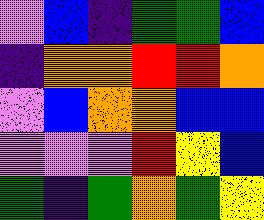[["violet", "blue", "indigo", "green", "green", "blue"], ["indigo", "orange", "orange", "red", "red", "orange"], ["violet", "blue", "orange", "orange", "blue", "blue"], ["violet", "violet", "violet", "red", "yellow", "blue"], ["green", "indigo", "green", "orange", "green", "yellow"]]